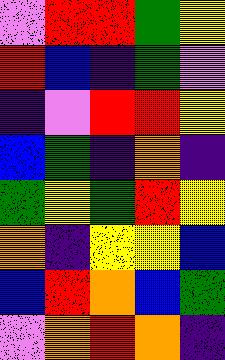[["violet", "red", "red", "green", "yellow"], ["red", "blue", "indigo", "green", "violet"], ["indigo", "violet", "red", "red", "yellow"], ["blue", "green", "indigo", "orange", "indigo"], ["green", "yellow", "green", "red", "yellow"], ["orange", "indigo", "yellow", "yellow", "blue"], ["blue", "red", "orange", "blue", "green"], ["violet", "orange", "red", "orange", "indigo"]]